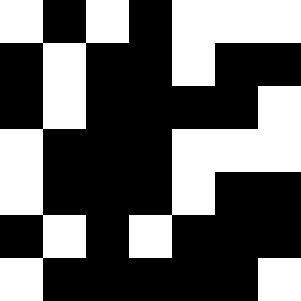[["white", "black", "white", "black", "white", "white", "white"], ["black", "white", "black", "black", "white", "black", "black"], ["black", "white", "black", "black", "black", "black", "white"], ["white", "black", "black", "black", "white", "white", "white"], ["white", "black", "black", "black", "white", "black", "black"], ["black", "white", "black", "white", "black", "black", "black"], ["white", "black", "black", "black", "black", "black", "white"]]